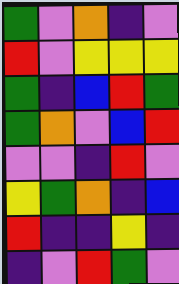[["green", "violet", "orange", "indigo", "violet"], ["red", "violet", "yellow", "yellow", "yellow"], ["green", "indigo", "blue", "red", "green"], ["green", "orange", "violet", "blue", "red"], ["violet", "violet", "indigo", "red", "violet"], ["yellow", "green", "orange", "indigo", "blue"], ["red", "indigo", "indigo", "yellow", "indigo"], ["indigo", "violet", "red", "green", "violet"]]